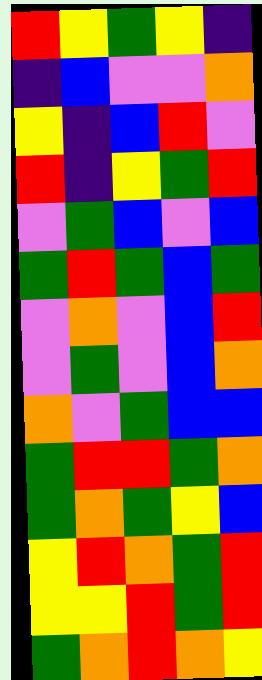[["red", "yellow", "green", "yellow", "indigo"], ["indigo", "blue", "violet", "violet", "orange"], ["yellow", "indigo", "blue", "red", "violet"], ["red", "indigo", "yellow", "green", "red"], ["violet", "green", "blue", "violet", "blue"], ["green", "red", "green", "blue", "green"], ["violet", "orange", "violet", "blue", "red"], ["violet", "green", "violet", "blue", "orange"], ["orange", "violet", "green", "blue", "blue"], ["green", "red", "red", "green", "orange"], ["green", "orange", "green", "yellow", "blue"], ["yellow", "red", "orange", "green", "red"], ["yellow", "yellow", "red", "green", "red"], ["green", "orange", "red", "orange", "yellow"]]